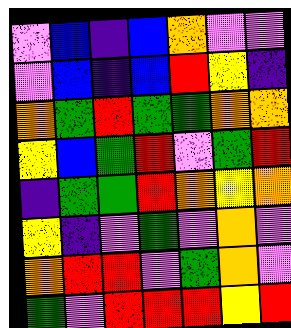[["violet", "blue", "indigo", "blue", "orange", "violet", "violet"], ["violet", "blue", "indigo", "blue", "red", "yellow", "indigo"], ["orange", "green", "red", "green", "green", "orange", "orange"], ["yellow", "blue", "green", "red", "violet", "green", "red"], ["indigo", "green", "green", "red", "orange", "yellow", "orange"], ["yellow", "indigo", "violet", "green", "violet", "orange", "violet"], ["orange", "red", "red", "violet", "green", "orange", "violet"], ["green", "violet", "red", "red", "red", "yellow", "red"]]